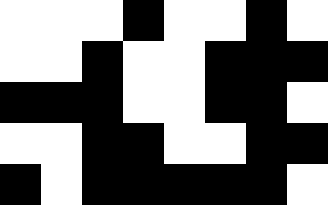[["white", "white", "white", "black", "white", "white", "black", "white"], ["white", "white", "black", "white", "white", "black", "black", "black"], ["black", "black", "black", "white", "white", "black", "black", "white"], ["white", "white", "black", "black", "white", "white", "black", "black"], ["black", "white", "black", "black", "black", "black", "black", "white"]]